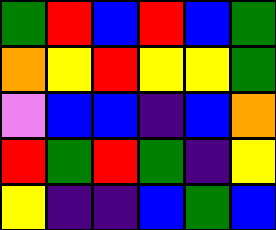[["green", "red", "blue", "red", "blue", "green"], ["orange", "yellow", "red", "yellow", "yellow", "green"], ["violet", "blue", "blue", "indigo", "blue", "orange"], ["red", "green", "red", "green", "indigo", "yellow"], ["yellow", "indigo", "indigo", "blue", "green", "blue"]]